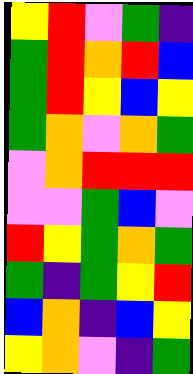[["yellow", "red", "violet", "green", "indigo"], ["green", "red", "orange", "red", "blue"], ["green", "red", "yellow", "blue", "yellow"], ["green", "orange", "violet", "orange", "green"], ["violet", "orange", "red", "red", "red"], ["violet", "violet", "green", "blue", "violet"], ["red", "yellow", "green", "orange", "green"], ["green", "indigo", "green", "yellow", "red"], ["blue", "orange", "indigo", "blue", "yellow"], ["yellow", "orange", "violet", "indigo", "green"]]